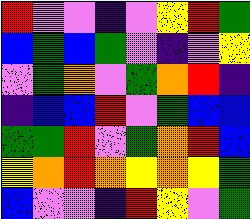[["red", "violet", "violet", "indigo", "violet", "yellow", "red", "green"], ["blue", "green", "blue", "green", "violet", "indigo", "violet", "yellow"], ["violet", "green", "orange", "violet", "green", "orange", "red", "indigo"], ["indigo", "blue", "blue", "red", "violet", "green", "blue", "blue"], ["green", "green", "red", "violet", "green", "orange", "red", "blue"], ["yellow", "orange", "red", "orange", "yellow", "orange", "yellow", "green"], ["blue", "violet", "violet", "indigo", "red", "yellow", "violet", "green"]]